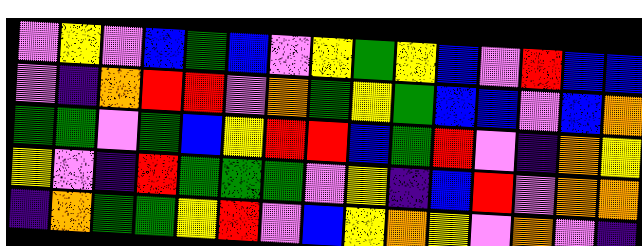[["violet", "yellow", "violet", "blue", "green", "blue", "violet", "yellow", "green", "yellow", "blue", "violet", "red", "blue", "blue"], ["violet", "indigo", "orange", "red", "red", "violet", "orange", "green", "yellow", "green", "blue", "blue", "violet", "blue", "orange"], ["green", "green", "violet", "green", "blue", "yellow", "red", "red", "blue", "green", "red", "violet", "indigo", "orange", "yellow"], ["yellow", "violet", "indigo", "red", "green", "green", "green", "violet", "yellow", "indigo", "blue", "red", "violet", "orange", "orange"], ["indigo", "orange", "green", "green", "yellow", "red", "violet", "blue", "yellow", "orange", "yellow", "violet", "orange", "violet", "indigo"]]